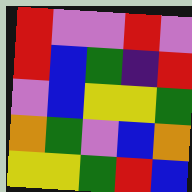[["red", "violet", "violet", "red", "violet"], ["red", "blue", "green", "indigo", "red"], ["violet", "blue", "yellow", "yellow", "green"], ["orange", "green", "violet", "blue", "orange"], ["yellow", "yellow", "green", "red", "blue"]]